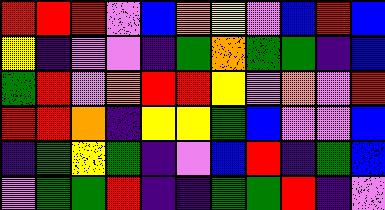[["red", "red", "red", "violet", "blue", "orange", "yellow", "violet", "blue", "red", "blue"], ["yellow", "indigo", "violet", "violet", "indigo", "green", "orange", "green", "green", "indigo", "blue"], ["green", "red", "violet", "orange", "red", "red", "yellow", "violet", "orange", "violet", "red"], ["red", "red", "orange", "indigo", "yellow", "yellow", "green", "blue", "violet", "violet", "blue"], ["indigo", "green", "yellow", "green", "indigo", "violet", "blue", "red", "indigo", "green", "blue"], ["violet", "green", "green", "red", "indigo", "indigo", "green", "green", "red", "indigo", "violet"]]